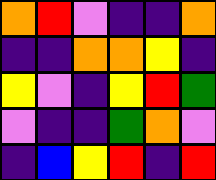[["orange", "red", "violet", "indigo", "indigo", "orange"], ["indigo", "indigo", "orange", "orange", "yellow", "indigo"], ["yellow", "violet", "indigo", "yellow", "red", "green"], ["violet", "indigo", "indigo", "green", "orange", "violet"], ["indigo", "blue", "yellow", "red", "indigo", "red"]]